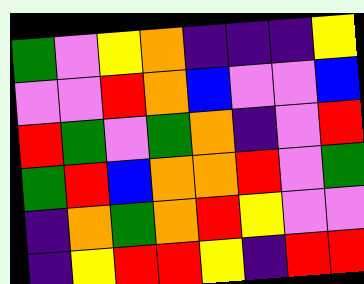[["green", "violet", "yellow", "orange", "indigo", "indigo", "indigo", "yellow"], ["violet", "violet", "red", "orange", "blue", "violet", "violet", "blue"], ["red", "green", "violet", "green", "orange", "indigo", "violet", "red"], ["green", "red", "blue", "orange", "orange", "red", "violet", "green"], ["indigo", "orange", "green", "orange", "red", "yellow", "violet", "violet"], ["indigo", "yellow", "red", "red", "yellow", "indigo", "red", "red"]]